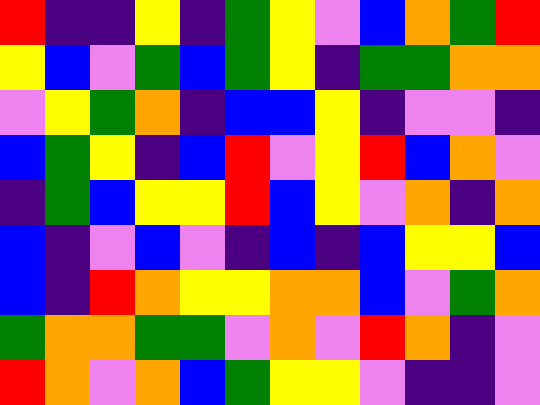[["red", "indigo", "indigo", "yellow", "indigo", "green", "yellow", "violet", "blue", "orange", "green", "red"], ["yellow", "blue", "violet", "green", "blue", "green", "yellow", "indigo", "green", "green", "orange", "orange"], ["violet", "yellow", "green", "orange", "indigo", "blue", "blue", "yellow", "indigo", "violet", "violet", "indigo"], ["blue", "green", "yellow", "indigo", "blue", "red", "violet", "yellow", "red", "blue", "orange", "violet"], ["indigo", "green", "blue", "yellow", "yellow", "red", "blue", "yellow", "violet", "orange", "indigo", "orange"], ["blue", "indigo", "violet", "blue", "violet", "indigo", "blue", "indigo", "blue", "yellow", "yellow", "blue"], ["blue", "indigo", "red", "orange", "yellow", "yellow", "orange", "orange", "blue", "violet", "green", "orange"], ["green", "orange", "orange", "green", "green", "violet", "orange", "violet", "red", "orange", "indigo", "violet"], ["red", "orange", "violet", "orange", "blue", "green", "yellow", "yellow", "violet", "indigo", "indigo", "violet"]]